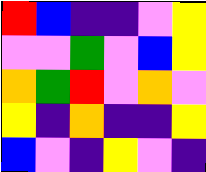[["red", "blue", "indigo", "indigo", "violet", "yellow"], ["violet", "violet", "green", "violet", "blue", "yellow"], ["orange", "green", "red", "violet", "orange", "violet"], ["yellow", "indigo", "orange", "indigo", "indigo", "yellow"], ["blue", "violet", "indigo", "yellow", "violet", "indigo"]]